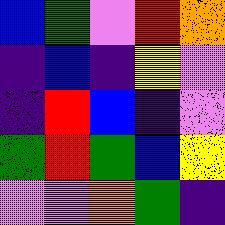[["blue", "green", "violet", "red", "orange"], ["indigo", "blue", "indigo", "yellow", "violet"], ["indigo", "red", "blue", "indigo", "violet"], ["green", "red", "green", "blue", "yellow"], ["violet", "violet", "orange", "green", "indigo"]]